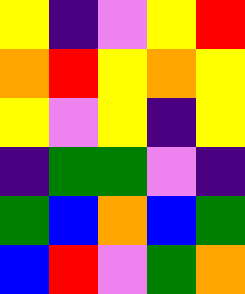[["yellow", "indigo", "violet", "yellow", "red"], ["orange", "red", "yellow", "orange", "yellow"], ["yellow", "violet", "yellow", "indigo", "yellow"], ["indigo", "green", "green", "violet", "indigo"], ["green", "blue", "orange", "blue", "green"], ["blue", "red", "violet", "green", "orange"]]